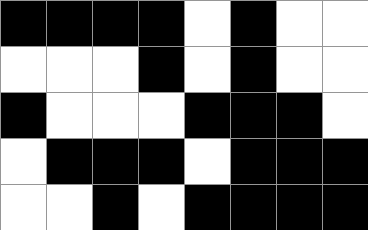[["black", "black", "black", "black", "white", "black", "white", "white"], ["white", "white", "white", "black", "white", "black", "white", "white"], ["black", "white", "white", "white", "black", "black", "black", "white"], ["white", "black", "black", "black", "white", "black", "black", "black"], ["white", "white", "black", "white", "black", "black", "black", "black"]]